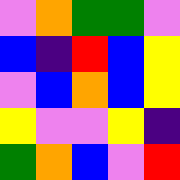[["violet", "orange", "green", "green", "violet"], ["blue", "indigo", "red", "blue", "yellow"], ["violet", "blue", "orange", "blue", "yellow"], ["yellow", "violet", "violet", "yellow", "indigo"], ["green", "orange", "blue", "violet", "red"]]